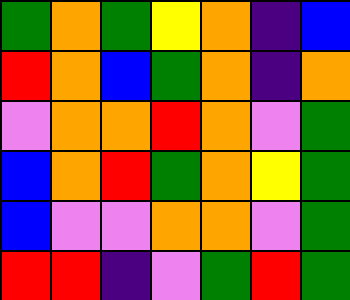[["green", "orange", "green", "yellow", "orange", "indigo", "blue"], ["red", "orange", "blue", "green", "orange", "indigo", "orange"], ["violet", "orange", "orange", "red", "orange", "violet", "green"], ["blue", "orange", "red", "green", "orange", "yellow", "green"], ["blue", "violet", "violet", "orange", "orange", "violet", "green"], ["red", "red", "indigo", "violet", "green", "red", "green"]]